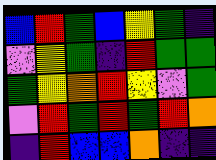[["blue", "red", "green", "blue", "yellow", "green", "indigo"], ["violet", "yellow", "green", "indigo", "red", "green", "green"], ["green", "yellow", "orange", "red", "yellow", "violet", "green"], ["violet", "red", "green", "red", "green", "red", "orange"], ["indigo", "red", "blue", "blue", "orange", "indigo", "indigo"]]